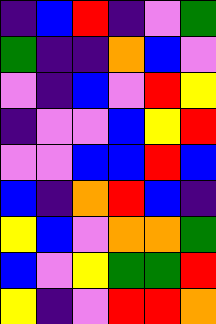[["indigo", "blue", "red", "indigo", "violet", "green"], ["green", "indigo", "indigo", "orange", "blue", "violet"], ["violet", "indigo", "blue", "violet", "red", "yellow"], ["indigo", "violet", "violet", "blue", "yellow", "red"], ["violet", "violet", "blue", "blue", "red", "blue"], ["blue", "indigo", "orange", "red", "blue", "indigo"], ["yellow", "blue", "violet", "orange", "orange", "green"], ["blue", "violet", "yellow", "green", "green", "red"], ["yellow", "indigo", "violet", "red", "red", "orange"]]